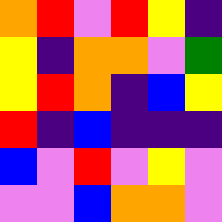[["orange", "red", "violet", "red", "yellow", "indigo"], ["yellow", "indigo", "orange", "orange", "violet", "green"], ["yellow", "red", "orange", "indigo", "blue", "yellow"], ["red", "indigo", "blue", "indigo", "indigo", "indigo"], ["blue", "violet", "red", "violet", "yellow", "violet"], ["violet", "violet", "blue", "orange", "orange", "violet"]]